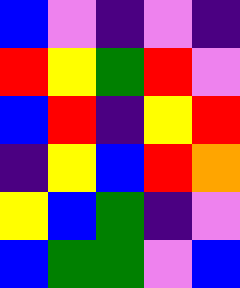[["blue", "violet", "indigo", "violet", "indigo"], ["red", "yellow", "green", "red", "violet"], ["blue", "red", "indigo", "yellow", "red"], ["indigo", "yellow", "blue", "red", "orange"], ["yellow", "blue", "green", "indigo", "violet"], ["blue", "green", "green", "violet", "blue"]]